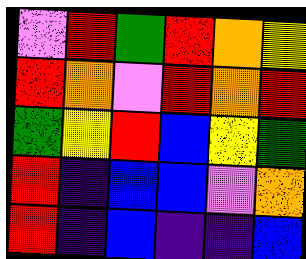[["violet", "red", "green", "red", "orange", "yellow"], ["red", "orange", "violet", "red", "orange", "red"], ["green", "yellow", "red", "blue", "yellow", "green"], ["red", "indigo", "blue", "blue", "violet", "orange"], ["red", "indigo", "blue", "indigo", "indigo", "blue"]]